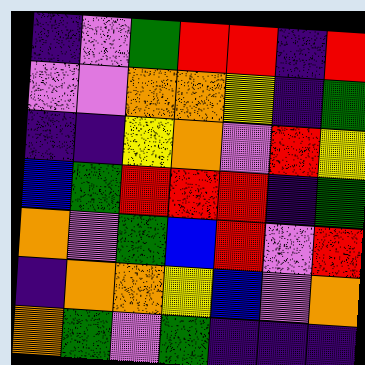[["indigo", "violet", "green", "red", "red", "indigo", "red"], ["violet", "violet", "orange", "orange", "yellow", "indigo", "green"], ["indigo", "indigo", "yellow", "orange", "violet", "red", "yellow"], ["blue", "green", "red", "red", "red", "indigo", "green"], ["orange", "violet", "green", "blue", "red", "violet", "red"], ["indigo", "orange", "orange", "yellow", "blue", "violet", "orange"], ["orange", "green", "violet", "green", "indigo", "indigo", "indigo"]]